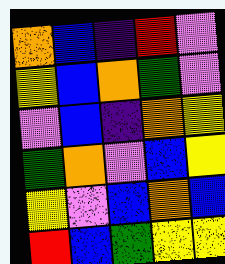[["orange", "blue", "indigo", "red", "violet"], ["yellow", "blue", "orange", "green", "violet"], ["violet", "blue", "indigo", "orange", "yellow"], ["green", "orange", "violet", "blue", "yellow"], ["yellow", "violet", "blue", "orange", "blue"], ["red", "blue", "green", "yellow", "yellow"]]